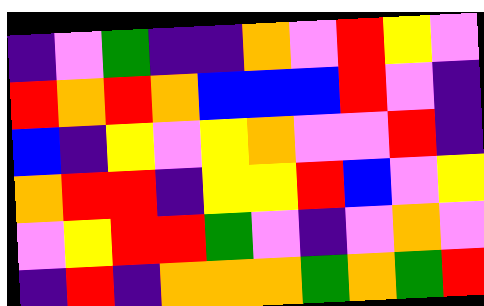[["indigo", "violet", "green", "indigo", "indigo", "orange", "violet", "red", "yellow", "violet"], ["red", "orange", "red", "orange", "blue", "blue", "blue", "red", "violet", "indigo"], ["blue", "indigo", "yellow", "violet", "yellow", "orange", "violet", "violet", "red", "indigo"], ["orange", "red", "red", "indigo", "yellow", "yellow", "red", "blue", "violet", "yellow"], ["violet", "yellow", "red", "red", "green", "violet", "indigo", "violet", "orange", "violet"], ["indigo", "red", "indigo", "orange", "orange", "orange", "green", "orange", "green", "red"]]